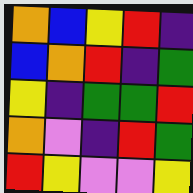[["orange", "blue", "yellow", "red", "indigo"], ["blue", "orange", "red", "indigo", "green"], ["yellow", "indigo", "green", "green", "red"], ["orange", "violet", "indigo", "red", "green"], ["red", "yellow", "violet", "violet", "yellow"]]